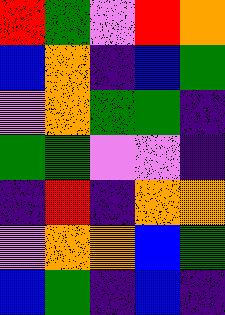[["red", "green", "violet", "red", "orange"], ["blue", "orange", "indigo", "blue", "green"], ["violet", "orange", "green", "green", "indigo"], ["green", "green", "violet", "violet", "indigo"], ["indigo", "red", "indigo", "orange", "orange"], ["violet", "orange", "orange", "blue", "green"], ["blue", "green", "indigo", "blue", "indigo"]]